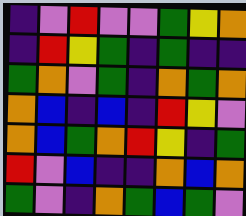[["indigo", "violet", "red", "violet", "violet", "green", "yellow", "orange"], ["indigo", "red", "yellow", "green", "indigo", "green", "indigo", "indigo"], ["green", "orange", "violet", "green", "indigo", "orange", "green", "orange"], ["orange", "blue", "indigo", "blue", "indigo", "red", "yellow", "violet"], ["orange", "blue", "green", "orange", "red", "yellow", "indigo", "green"], ["red", "violet", "blue", "indigo", "indigo", "orange", "blue", "orange"], ["green", "violet", "indigo", "orange", "green", "blue", "green", "violet"]]